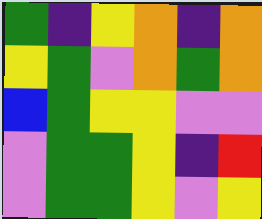[["green", "indigo", "yellow", "orange", "indigo", "orange"], ["yellow", "green", "violet", "orange", "green", "orange"], ["blue", "green", "yellow", "yellow", "violet", "violet"], ["violet", "green", "green", "yellow", "indigo", "red"], ["violet", "green", "green", "yellow", "violet", "yellow"]]